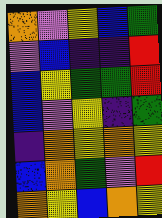[["orange", "violet", "yellow", "blue", "green"], ["violet", "blue", "indigo", "indigo", "red"], ["blue", "yellow", "green", "green", "red"], ["blue", "violet", "yellow", "indigo", "green"], ["indigo", "orange", "yellow", "orange", "yellow"], ["blue", "orange", "green", "violet", "red"], ["orange", "yellow", "blue", "orange", "yellow"]]